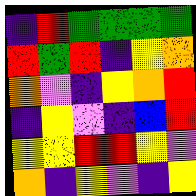[["indigo", "red", "green", "green", "green", "green"], ["red", "green", "red", "indigo", "yellow", "orange"], ["orange", "violet", "indigo", "yellow", "orange", "red"], ["indigo", "yellow", "violet", "indigo", "blue", "red"], ["yellow", "yellow", "red", "red", "yellow", "violet"], ["orange", "indigo", "yellow", "violet", "indigo", "yellow"]]